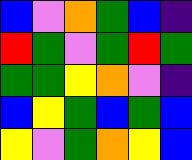[["blue", "violet", "orange", "green", "blue", "indigo"], ["red", "green", "violet", "green", "red", "green"], ["green", "green", "yellow", "orange", "violet", "indigo"], ["blue", "yellow", "green", "blue", "green", "blue"], ["yellow", "violet", "green", "orange", "yellow", "blue"]]